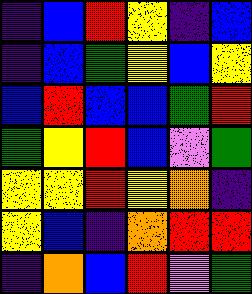[["indigo", "blue", "red", "yellow", "indigo", "blue"], ["indigo", "blue", "green", "yellow", "blue", "yellow"], ["blue", "red", "blue", "blue", "green", "red"], ["green", "yellow", "red", "blue", "violet", "green"], ["yellow", "yellow", "red", "yellow", "orange", "indigo"], ["yellow", "blue", "indigo", "orange", "red", "red"], ["indigo", "orange", "blue", "red", "violet", "green"]]